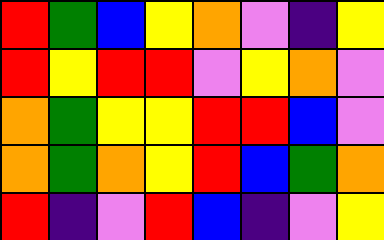[["red", "green", "blue", "yellow", "orange", "violet", "indigo", "yellow"], ["red", "yellow", "red", "red", "violet", "yellow", "orange", "violet"], ["orange", "green", "yellow", "yellow", "red", "red", "blue", "violet"], ["orange", "green", "orange", "yellow", "red", "blue", "green", "orange"], ["red", "indigo", "violet", "red", "blue", "indigo", "violet", "yellow"]]